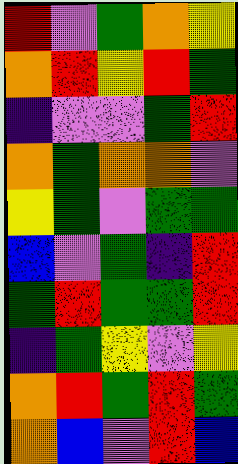[["red", "violet", "green", "orange", "yellow"], ["orange", "red", "yellow", "red", "green"], ["indigo", "violet", "violet", "green", "red"], ["orange", "green", "orange", "orange", "violet"], ["yellow", "green", "violet", "green", "green"], ["blue", "violet", "green", "indigo", "red"], ["green", "red", "green", "green", "red"], ["indigo", "green", "yellow", "violet", "yellow"], ["orange", "red", "green", "red", "green"], ["orange", "blue", "violet", "red", "blue"]]